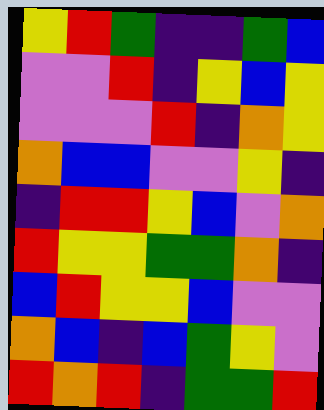[["yellow", "red", "green", "indigo", "indigo", "green", "blue"], ["violet", "violet", "red", "indigo", "yellow", "blue", "yellow"], ["violet", "violet", "violet", "red", "indigo", "orange", "yellow"], ["orange", "blue", "blue", "violet", "violet", "yellow", "indigo"], ["indigo", "red", "red", "yellow", "blue", "violet", "orange"], ["red", "yellow", "yellow", "green", "green", "orange", "indigo"], ["blue", "red", "yellow", "yellow", "blue", "violet", "violet"], ["orange", "blue", "indigo", "blue", "green", "yellow", "violet"], ["red", "orange", "red", "indigo", "green", "green", "red"]]